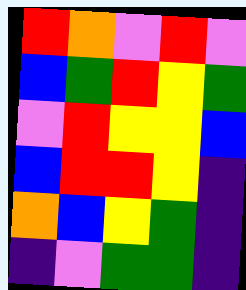[["red", "orange", "violet", "red", "violet"], ["blue", "green", "red", "yellow", "green"], ["violet", "red", "yellow", "yellow", "blue"], ["blue", "red", "red", "yellow", "indigo"], ["orange", "blue", "yellow", "green", "indigo"], ["indigo", "violet", "green", "green", "indigo"]]